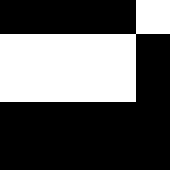[["black", "black", "black", "black", "white"], ["white", "white", "white", "white", "black"], ["white", "white", "white", "white", "black"], ["black", "black", "black", "black", "black"], ["black", "black", "black", "black", "black"]]